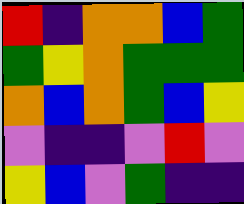[["red", "indigo", "orange", "orange", "blue", "green"], ["green", "yellow", "orange", "green", "green", "green"], ["orange", "blue", "orange", "green", "blue", "yellow"], ["violet", "indigo", "indigo", "violet", "red", "violet"], ["yellow", "blue", "violet", "green", "indigo", "indigo"]]